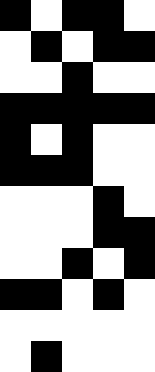[["black", "white", "black", "black", "white"], ["white", "black", "white", "black", "black"], ["white", "white", "black", "white", "white"], ["black", "black", "black", "black", "black"], ["black", "white", "black", "white", "white"], ["black", "black", "black", "white", "white"], ["white", "white", "white", "black", "white"], ["white", "white", "white", "black", "black"], ["white", "white", "black", "white", "black"], ["black", "black", "white", "black", "white"], ["white", "white", "white", "white", "white"], ["white", "black", "white", "white", "white"]]